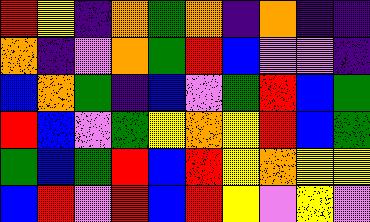[["red", "yellow", "indigo", "orange", "green", "orange", "indigo", "orange", "indigo", "indigo"], ["orange", "indigo", "violet", "orange", "green", "red", "blue", "violet", "violet", "indigo"], ["blue", "orange", "green", "indigo", "blue", "violet", "green", "red", "blue", "green"], ["red", "blue", "violet", "green", "yellow", "orange", "yellow", "red", "blue", "green"], ["green", "blue", "green", "red", "blue", "red", "yellow", "orange", "yellow", "yellow"], ["blue", "red", "violet", "red", "blue", "red", "yellow", "violet", "yellow", "violet"]]